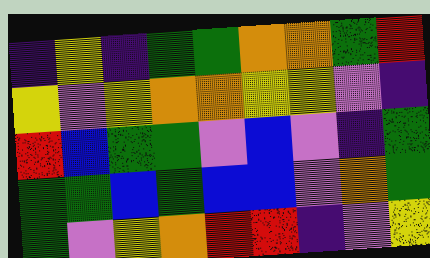[["indigo", "yellow", "indigo", "green", "green", "orange", "orange", "green", "red"], ["yellow", "violet", "yellow", "orange", "orange", "yellow", "yellow", "violet", "indigo"], ["red", "blue", "green", "green", "violet", "blue", "violet", "indigo", "green"], ["green", "green", "blue", "green", "blue", "blue", "violet", "orange", "green"], ["green", "violet", "yellow", "orange", "red", "red", "indigo", "violet", "yellow"]]